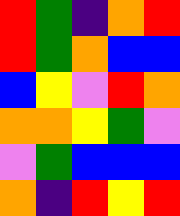[["red", "green", "indigo", "orange", "red"], ["red", "green", "orange", "blue", "blue"], ["blue", "yellow", "violet", "red", "orange"], ["orange", "orange", "yellow", "green", "violet"], ["violet", "green", "blue", "blue", "blue"], ["orange", "indigo", "red", "yellow", "red"]]